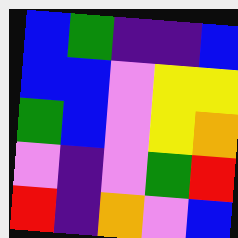[["blue", "green", "indigo", "indigo", "blue"], ["blue", "blue", "violet", "yellow", "yellow"], ["green", "blue", "violet", "yellow", "orange"], ["violet", "indigo", "violet", "green", "red"], ["red", "indigo", "orange", "violet", "blue"]]